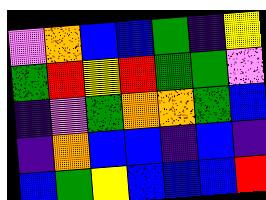[["violet", "orange", "blue", "blue", "green", "indigo", "yellow"], ["green", "red", "yellow", "red", "green", "green", "violet"], ["indigo", "violet", "green", "orange", "orange", "green", "blue"], ["indigo", "orange", "blue", "blue", "indigo", "blue", "indigo"], ["blue", "green", "yellow", "blue", "blue", "blue", "red"]]